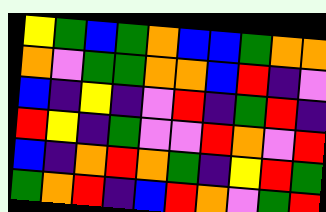[["yellow", "green", "blue", "green", "orange", "blue", "blue", "green", "orange", "orange"], ["orange", "violet", "green", "green", "orange", "orange", "blue", "red", "indigo", "violet"], ["blue", "indigo", "yellow", "indigo", "violet", "red", "indigo", "green", "red", "indigo"], ["red", "yellow", "indigo", "green", "violet", "violet", "red", "orange", "violet", "red"], ["blue", "indigo", "orange", "red", "orange", "green", "indigo", "yellow", "red", "green"], ["green", "orange", "red", "indigo", "blue", "red", "orange", "violet", "green", "red"]]